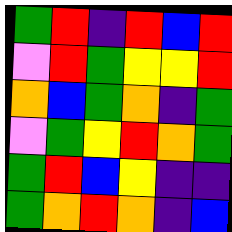[["green", "red", "indigo", "red", "blue", "red"], ["violet", "red", "green", "yellow", "yellow", "red"], ["orange", "blue", "green", "orange", "indigo", "green"], ["violet", "green", "yellow", "red", "orange", "green"], ["green", "red", "blue", "yellow", "indigo", "indigo"], ["green", "orange", "red", "orange", "indigo", "blue"]]